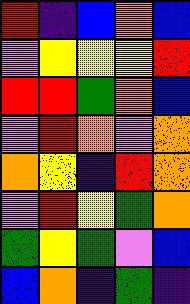[["red", "indigo", "blue", "orange", "blue"], ["violet", "yellow", "yellow", "yellow", "red"], ["red", "red", "green", "orange", "blue"], ["violet", "red", "orange", "violet", "orange"], ["orange", "yellow", "indigo", "red", "orange"], ["violet", "red", "yellow", "green", "orange"], ["green", "yellow", "green", "violet", "blue"], ["blue", "orange", "indigo", "green", "indigo"]]